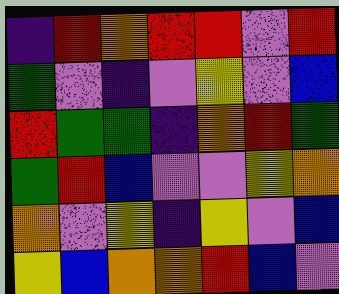[["indigo", "red", "orange", "red", "red", "violet", "red"], ["green", "violet", "indigo", "violet", "yellow", "violet", "blue"], ["red", "green", "green", "indigo", "orange", "red", "green"], ["green", "red", "blue", "violet", "violet", "yellow", "orange"], ["orange", "violet", "yellow", "indigo", "yellow", "violet", "blue"], ["yellow", "blue", "orange", "orange", "red", "blue", "violet"]]